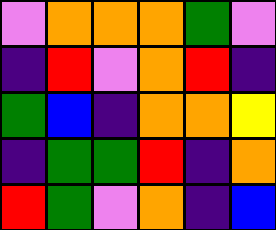[["violet", "orange", "orange", "orange", "green", "violet"], ["indigo", "red", "violet", "orange", "red", "indigo"], ["green", "blue", "indigo", "orange", "orange", "yellow"], ["indigo", "green", "green", "red", "indigo", "orange"], ["red", "green", "violet", "orange", "indigo", "blue"]]